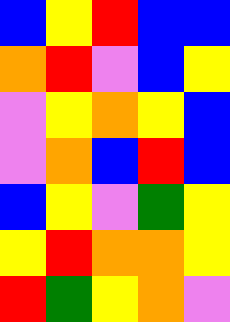[["blue", "yellow", "red", "blue", "blue"], ["orange", "red", "violet", "blue", "yellow"], ["violet", "yellow", "orange", "yellow", "blue"], ["violet", "orange", "blue", "red", "blue"], ["blue", "yellow", "violet", "green", "yellow"], ["yellow", "red", "orange", "orange", "yellow"], ["red", "green", "yellow", "orange", "violet"]]